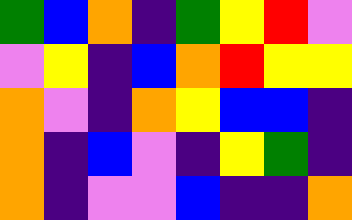[["green", "blue", "orange", "indigo", "green", "yellow", "red", "violet"], ["violet", "yellow", "indigo", "blue", "orange", "red", "yellow", "yellow"], ["orange", "violet", "indigo", "orange", "yellow", "blue", "blue", "indigo"], ["orange", "indigo", "blue", "violet", "indigo", "yellow", "green", "indigo"], ["orange", "indigo", "violet", "violet", "blue", "indigo", "indigo", "orange"]]